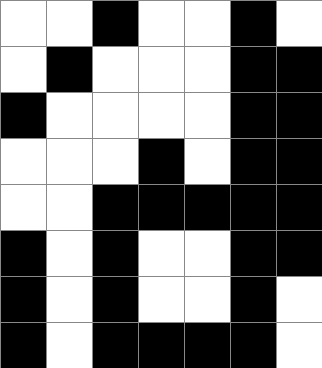[["white", "white", "black", "white", "white", "black", "white"], ["white", "black", "white", "white", "white", "black", "black"], ["black", "white", "white", "white", "white", "black", "black"], ["white", "white", "white", "black", "white", "black", "black"], ["white", "white", "black", "black", "black", "black", "black"], ["black", "white", "black", "white", "white", "black", "black"], ["black", "white", "black", "white", "white", "black", "white"], ["black", "white", "black", "black", "black", "black", "white"]]